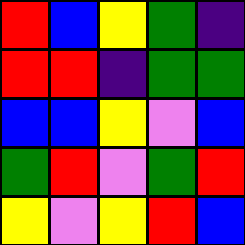[["red", "blue", "yellow", "green", "indigo"], ["red", "red", "indigo", "green", "green"], ["blue", "blue", "yellow", "violet", "blue"], ["green", "red", "violet", "green", "red"], ["yellow", "violet", "yellow", "red", "blue"]]